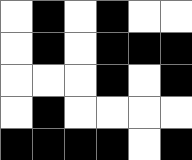[["white", "black", "white", "black", "white", "white"], ["white", "black", "white", "black", "black", "black"], ["white", "white", "white", "black", "white", "black"], ["white", "black", "white", "white", "white", "white"], ["black", "black", "black", "black", "white", "black"]]